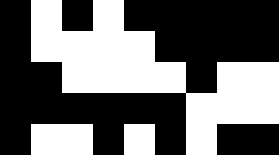[["black", "white", "black", "white", "black", "black", "black", "black", "black"], ["black", "white", "white", "white", "white", "black", "black", "black", "black"], ["black", "black", "white", "white", "white", "white", "black", "white", "white"], ["black", "black", "black", "black", "black", "black", "white", "white", "white"], ["black", "white", "white", "black", "white", "black", "white", "black", "black"]]